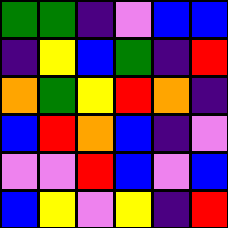[["green", "green", "indigo", "violet", "blue", "blue"], ["indigo", "yellow", "blue", "green", "indigo", "red"], ["orange", "green", "yellow", "red", "orange", "indigo"], ["blue", "red", "orange", "blue", "indigo", "violet"], ["violet", "violet", "red", "blue", "violet", "blue"], ["blue", "yellow", "violet", "yellow", "indigo", "red"]]